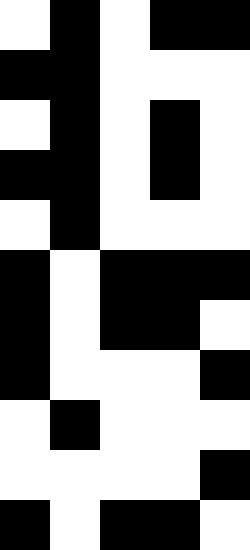[["white", "black", "white", "black", "black"], ["black", "black", "white", "white", "white"], ["white", "black", "white", "black", "white"], ["black", "black", "white", "black", "white"], ["white", "black", "white", "white", "white"], ["black", "white", "black", "black", "black"], ["black", "white", "black", "black", "white"], ["black", "white", "white", "white", "black"], ["white", "black", "white", "white", "white"], ["white", "white", "white", "white", "black"], ["black", "white", "black", "black", "white"]]